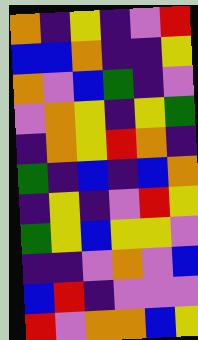[["orange", "indigo", "yellow", "indigo", "violet", "red"], ["blue", "blue", "orange", "indigo", "indigo", "yellow"], ["orange", "violet", "blue", "green", "indigo", "violet"], ["violet", "orange", "yellow", "indigo", "yellow", "green"], ["indigo", "orange", "yellow", "red", "orange", "indigo"], ["green", "indigo", "blue", "indigo", "blue", "orange"], ["indigo", "yellow", "indigo", "violet", "red", "yellow"], ["green", "yellow", "blue", "yellow", "yellow", "violet"], ["indigo", "indigo", "violet", "orange", "violet", "blue"], ["blue", "red", "indigo", "violet", "violet", "violet"], ["red", "violet", "orange", "orange", "blue", "yellow"]]